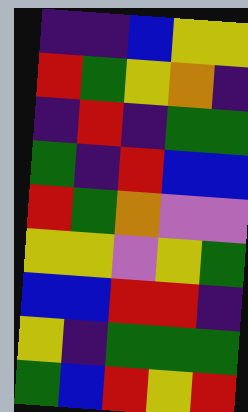[["indigo", "indigo", "blue", "yellow", "yellow"], ["red", "green", "yellow", "orange", "indigo"], ["indigo", "red", "indigo", "green", "green"], ["green", "indigo", "red", "blue", "blue"], ["red", "green", "orange", "violet", "violet"], ["yellow", "yellow", "violet", "yellow", "green"], ["blue", "blue", "red", "red", "indigo"], ["yellow", "indigo", "green", "green", "green"], ["green", "blue", "red", "yellow", "red"]]